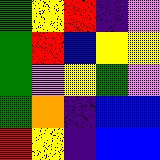[["green", "yellow", "red", "indigo", "violet"], ["green", "red", "blue", "yellow", "yellow"], ["green", "violet", "yellow", "green", "violet"], ["green", "orange", "indigo", "blue", "blue"], ["red", "yellow", "indigo", "blue", "blue"]]